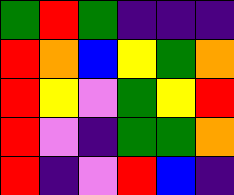[["green", "red", "green", "indigo", "indigo", "indigo"], ["red", "orange", "blue", "yellow", "green", "orange"], ["red", "yellow", "violet", "green", "yellow", "red"], ["red", "violet", "indigo", "green", "green", "orange"], ["red", "indigo", "violet", "red", "blue", "indigo"]]